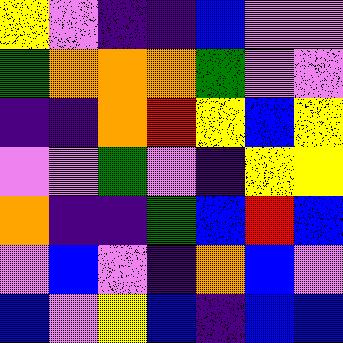[["yellow", "violet", "indigo", "indigo", "blue", "violet", "violet"], ["green", "orange", "orange", "orange", "green", "violet", "violet"], ["indigo", "indigo", "orange", "red", "yellow", "blue", "yellow"], ["violet", "violet", "green", "violet", "indigo", "yellow", "yellow"], ["orange", "indigo", "indigo", "green", "blue", "red", "blue"], ["violet", "blue", "violet", "indigo", "orange", "blue", "violet"], ["blue", "violet", "yellow", "blue", "indigo", "blue", "blue"]]